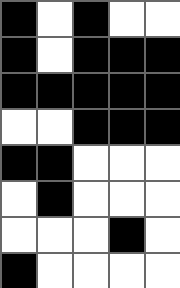[["black", "white", "black", "white", "white"], ["black", "white", "black", "black", "black"], ["black", "black", "black", "black", "black"], ["white", "white", "black", "black", "black"], ["black", "black", "white", "white", "white"], ["white", "black", "white", "white", "white"], ["white", "white", "white", "black", "white"], ["black", "white", "white", "white", "white"]]